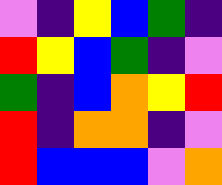[["violet", "indigo", "yellow", "blue", "green", "indigo"], ["red", "yellow", "blue", "green", "indigo", "violet"], ["green", "indigo", "blue", "orange", "yellow", "red"], ["red", "indigo", "orange", "orange", "indigo", "violet"], ["red", "blue", "blue", "blue", "violet", "orange"]]